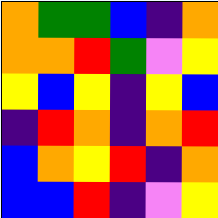[["orange", "green", "green", "blue", "indigo", "orange"], ["orange", "orange", "red", "green", "violet", "yellow"], ["yellow", "blue", "yellow", "indigo", "yellow", "blue"], ["indigo", "red", "orange", "indigo", "orange", "red"], ["blue", "orange", "yellow", "red", "indigo", "orange"], ["blue", "blue", "red", "indigo", "violet", "yellow"]]